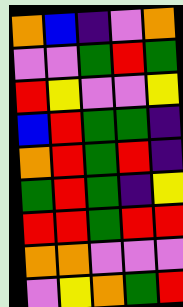[["orange", "blue", "indigo", "violet", "orange"], ["violet", "violet", "green", "red", "green"], ["red", "yellow", "violet", "violet", "yellow"], ["blue", "red", "green", "green", "indigo"], ["orange", "red", "green", "red", "indigo"], ["green", "red", "green", "indigo", "yellow"], ["red", "red", "green", "red", "red"], ["orange", "orange", "violet", "violet", "violet"], ["violet", "yellow", "orange", "green", "red"]]